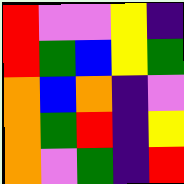[["red", "violet", "violet", "yellow", "indigo"], ["red", "green", "blue", "yellow", "green"], ["orange", "blue", "orange", "indigo", "violet"], ["orange", "green", "red", "indigo", "yellow"], ["orange", "violet", "green", "indigo", "red"]]